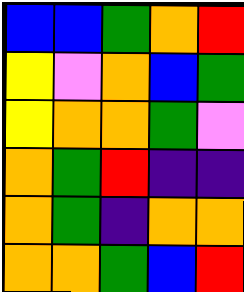[["blue", "blue", "green", "orange", "red"], ["yellow", "violet", "orange", "blue", "green"], ["yellow", "orange", "orange", "green", "violet"], ["orange", "green", "red", "indigo", "indigo"], ["orange", "green", "indigo", "orange", "orange"], ["orange", "orange", "green", "blue", "red"]]